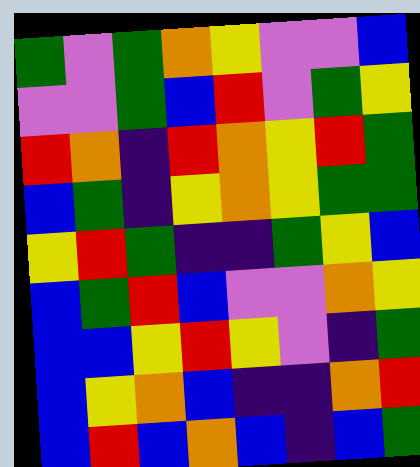[["green", "violet", "green", "orange", "yellow", "violet", "violet", "blue"], ["violet", "violet", "green", "blue", "red", "violet", "green", "yellow"], ["red", "orange", "indigo", "red", "orange", "yellow", "red", "green"], ["blue", "green", "indigo", "yellow", "orange", "yellow", "green", "green"], ["yellow", "red", "green", "indigo", "indigo", "green", "yellow", "blue"], ["blue", "green", "red", "blue", "violet", "violet", "orange", "yellow"], ["blue", "blue", "yellow", "red", "yellow", "violet", "indigo", "green"], ["blue", "yellow", "orange", "blue", "indigo", "indigo", "orange", "red"], ["blue", "red", "blue", "orange", "blue", "indigo", "blue", "green"]]